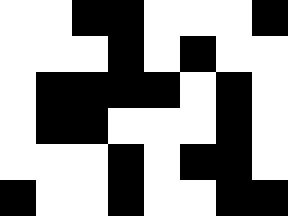[["white", "white", "black", "black", "white", "white", "white", "black"], ["white", "white", "white", "black", "white", "black", "white", "white"], ["white", "black", "black", "black", "black", "white", "black", "white"], ["white", "black", "black", "white", "white", "white", "black", "white"], ["white", "white", "white", "black", "white", "black", "black", "white"], ["black", "white", "white", "black", "white", "white", "black", "black"]]